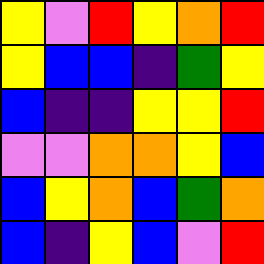[["yellow", "violet", "red", "yellow", "orange", "red"], ["yellow", "blue", "blue", "indigo", "green", "yellow"], ["blue", "indigo", "indigo", "yellow", "yellow", "red"], ["violet", "violet", "orange", "orange", "yellow", "blue"], ["blue", "yellow", "orange", "blue", "green", "orange"], ["blue", "indigo", "yellow", "blue", "violet", "red"]]